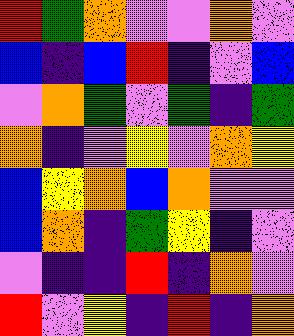[["red", "green", "orange", "violet", "violet", "orange", "violet"], ["blue", "indigo", "blue", "red", "indigo", "violet", "blue"], ["violet", "orange", "green", "violet", "green", "indigo", "green"], ["orange", "indigo", "violet", "yellow", "violet", "orange", "yellow"], ["blue", "yellow", "orange", "blue", "orange", "violet", "violet"], ["blue", "orange", "indigo", "green", "yellow", "indigo", "violet"], ["violet", "indigo", "indigo", "red", "indigo", "orange", "violet"], ["red", "violet", "yellow", "indigo", "red", "indigo", "orange"]]